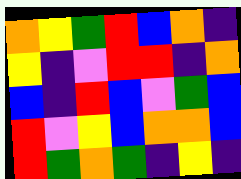[["orange", "yellow", "green", "red", "blue", "orange", "indigo"], ["yellow", "indigo", "violet", "red", "red", "indigo", "orange"], ["blue", "indigo", "red", "blue", "violet", "green", "blue"], ["red", "violet", "yellow", "blue", "orange", "orange", "blue"], ["red", "green", "orange", "green", "indigo", "yellow", "indigo"]]